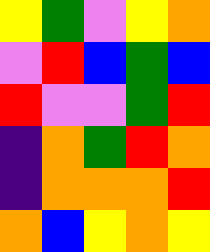[["yellow", "green", "violet", "yellow", "orange"], ["violet", "red", "blue", "green", "blue"], ["red", "violet", "violet", "green", "red"], ["indigo", "orange", "green", "red", "orange"], ["indigo", "orange", "orange", "orange", "red"], ["orange", "blue", "yellow", "orange", "yellow"]]